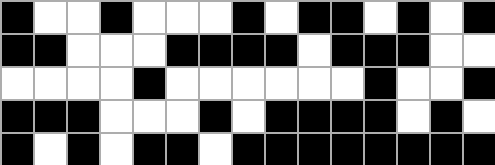[["black", "white", "white", "black", "white", "white", "white", "black", "white", "black", "black", "white", "black", "white", "black"], ["black", "black", "white", "white", "white", "black", "black", "black", "black", "white", "black", "black", "black", "white", "white"], ["white", "white", "white", "white", "black", "white", "white", "white", "white", "white", "white", "black", "white", "white", "black"], ["black", "black", "black", "white", "white", "white", "black", "white", "black", "black", "black", "black", "white", "black", "white"], ["black", "white", "black", "white", "black", "black", "white", "black", "black", "black", "black", "black", "black", "black", "black"]]